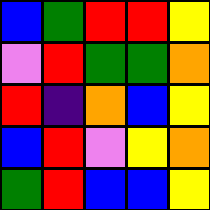[["blue", "green", "red", "red", "yellow"], ["violet", "red", "green", "green", "orange"], ["red", "indigo", "orange", "blue", "yellow"], ["blue", "red", "violet", "yellow", "orange"], ["green", "red", "blue", "blue", "yellow"]]